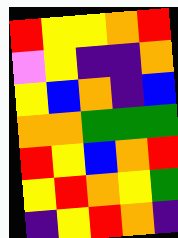[["red", "yellow", "yellow", "orange", "red"], ["violet", "yellow", "indigo", "indigo", "orange"], ["yellow", "blue", "orange", "indigo", "blue"], ["orange", "orange", "green", "green", "green"], ["red", "yellow", "blue", "orange", "red"], ["yellow", "red", "orange", "yellow", "green"], ["indigo", "yellow", "red", "orange", "indigo"]]